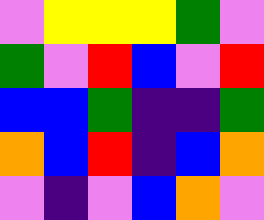[["violet", "yellow", "yellow", "yellow", "green", "violet"], ["green", "violet", "red", "blue", "violet", "red"], ["blue", "blue", "green", "indigo", "indigo", "green"], ["orange", "blue", "red", "indigo", "blue", "orange"], ["violet", "indigo", "violet", "blue", "orange", "violet"]]